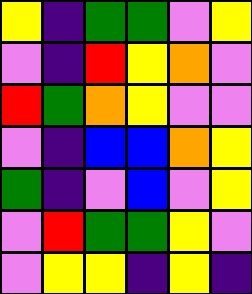[["yellow", "indigo", "green", "green", "violet", "yellow"], ["violet", "indigo", "red", "yellow", "orange", "violet"], ["red", "green", "orange", "yellow", "violet", "violet"], ["violet", "indigo", "blue", "blue", "orange", "yellow"], ["green", "indigo", "violet", "blue", "violet", "yellow"], ["violet", "red", "green", "green", "yellow", "violet"], ["violet", "yellow", "yellow", "indigo", "yellow", "indigo"]]